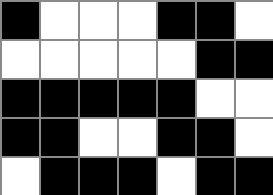[["black", "white", "white", "white", "black", "black", "white"], ["white", "white", "white", "white", "white", "black", "black"], ["black", "black", "black", "black", "black", "white", "white"], ["black", "black", "white", "white", "black", "black", "white"], ["white", "black", "black", "black", "white", "black", "black"]]